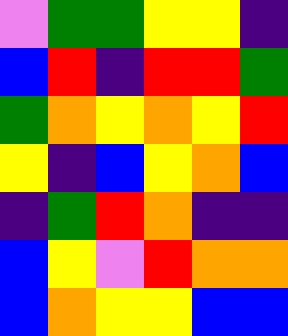[["violet", "green", "green", "yellow", "yellow", "indigo"], ["blue", "red", "indigo", "red", "red", "green"], ["green", "orange", "yellow", "orange", "yellow", "red"], ["yellow", "indigo", "blue", "yellow", "orange", "blue"], ["indigo", "green", "red", "orange", "indigo", "indigo"], ["blue", "yellow", "violet", "red", "orange", "orange"], ["blue", "orange", "yellow", "yellow", "blue", "blue"]]